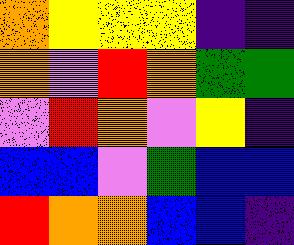[["orange", "yellow", "yellow", "yellow", "indigo", "indigo"], ["orange", "violet", "red", "orange", "green", "green"], ["violet", "red", "orange", "violet", "yellow", "indigo"], ["blue", "blue", "violet", "green", "blue", "blue"], ["red", "orange", "orange", "blue", "blue", "indigo"]]